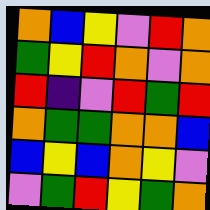[["orange", "blue", "yellow", "violet", "red", "orange"], ["green", "yellow", "red", "orange", "violet", "orange"], ["red", "indigo", "violet", "red", "green", "red"], ["orange", "green", "green", "orange", "orange", "blue"], ["blue", "yellow", "blue", "orange", "yellow", "violet"], ["violet", "green", "red", "yellow", "green", "orange"]]